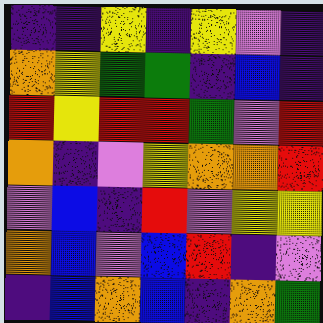[["indigo", "indigo", "yellow", "indigo", "yellow", "violet", "indigo"], ["orange", "yellow", "green", "green", "indigo", "blue", "indigo"], ["red", "yellow", "red", "red", "green", "violet", "red"], ["orange", "indigo", "violet", "yellow", "orange", "orange", "red"], ["violet", "blue", "indigo", "red", "violet", "yellow", "yellow"], ["orange", "blue", "violet", "blue", "red", "indigo", "violet"], ["indigo", "blue", "orange", "blue", "indigo", "orange", "green"]]